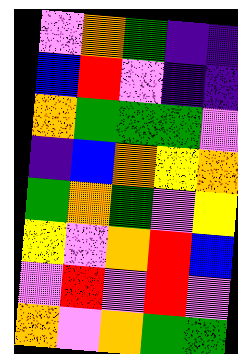[["violet", "orange", "green", "indigo", "indigo"], ["blue", "red", "violet", "indigo", "indigo"], ["orange", "green", "green", "green", "violet"], ["indigo", "blue", "orange", "yellow", "orange"], ["green", "orange", "green", "violet", "yellow"], ["yellow", "violet", "orange", "red", "blue"], ["violet", "red", "violet", "red", "violet"], ["orange", "violet", "orange", "green", "green"]]